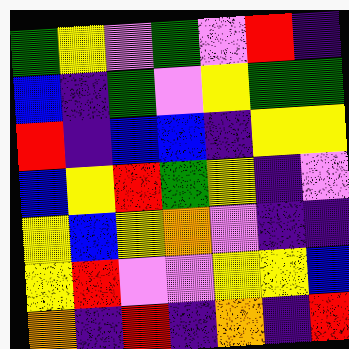[["green", "yellow", "violet", "green", "violet", "red", "indigo"], ["blue", "indigo", "green", "violet", "yellow", "green", "green"], ["red", "indigo", "blue", "blue", "indigo", "yellow", "yellow"], ["blue", "yellow", "red", "green", "yellow", "indigo", "violet"], ["yellow", "blue", "yellow", "orange", "violet", "indigo", "indigo"], ["yellow", "red", "violet", "violet", "yellow", "yellow", "blue"], ["orange", "indigo", "red", "indigo", "orange", "indigo", "red"]]